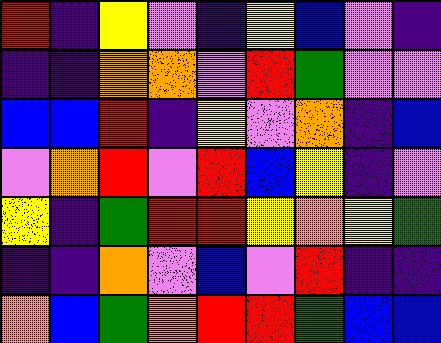[["red", "indigo", "yellow", "violet", "indigo", "yellow", "blue", "violet", "indigo"], ["indigo", "indigo", "orange", "orange", "violet", "red", "green", "violet", "violet"], ["blue", "blue", "red", "indigo", "yellow", "violet", "orange", "indigo", "blue"], ["violet", "orange", "red", "violet", "red", "blue", "yellow", "indigo", "violet"], ["yellow", "indigo", "green", "red", "red", "yellow", "orange", "yellow", "green"], ["indigo", "indigo", "orange", "violet", "blue", "violet", "red", "indigo", "indigo"], ["orange", "blue", "green", "orange", "red", "red", "green", "blue", "blue"]]